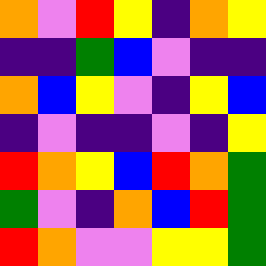[["orange", "violet", "red", "yellow", "indigo", "orange", "yellow"], ["indigo", "indigo", "green", "blue", "violet", "indigo", "indigo"], ["orange", "blue", "yellow", "violet", "indigo", "yellow", "blue"], ["indigo", "violet", "indigo", "indigo", "violet", "indigo", "yellow"], ["red", "orange", "yellow", "blue", "red", "orange", "green"], ["green", "violet", "indigo", "orange", "blue", "red", "green"], ["red", "orange", "violet", "violet", "yellow", "yellow", "green"]]